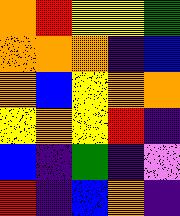[["orange", "red", "yellow", "yellow", "green"], ["orange", "orange", "orange", "indigo", "blue"], ["orange", "blue", "yellow", "orange", "orange"], ["yellow", "orange", "yellow", "red", "indigo"], ["blue", "indigo", "green", "indigo", "violet"], ["red", "indigo", "blue", "orange", "indigo"]]